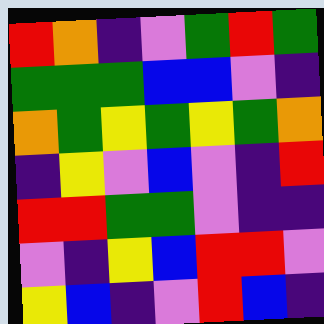[["red", "orange", "indigo", "violet", "green", "red", "green"], ["green", "green", "green", "blue", "blue", "violet", "indigo"], ["orange", "green", "yellow", "green", "yellow", "green", "orange"], ["indigo", "yellow", "violet", "blue", "violet", "indigo", "red"], ["red", "red", "green", "green", "violet", "indigo", "indigo"], ["violet", "indigo", "yellow", "blue", "red", "red", "violet"], ["yellow", "blue", "indigo", "violet", "red", "blue", "indigo"]]